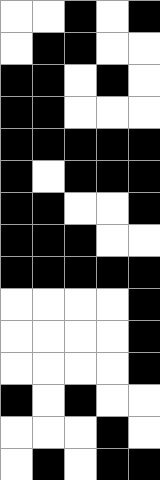[["white", "white", "black", "white", "black"], ["white", "black", "black", "white", "white"], ["black", "black", "white", "black", "white"], ["black", "black", "white", "white", "white"], ["black", "black", "black", "black", "black"], ["black", "white", "black", "black", "black"], ["black", "black", "white", "white", "black"], ["black", "black", "black", "white", "white"], ["black", "black", "black", "black", "black"], ["white", "white", "white", "white", "black"], ["white", "white", "white", "white", "black"], ["white", "white", "white", "white", "black"], ["black", "white", "black", "white", "white"], ["white", "white", "white", "black", "white"], ["white", "black", "white", "black", "black"]]